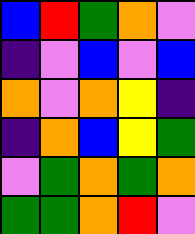[["blue", "red", "green", "orange", "violet"], ["indigo", "violet", "blue", "violet", "blue"], ["orange", "violet", "orange", "yellow", "indigo"], ["indigo", "orange", "blue", "yellow", "green"], ["violet", "green", "orange", "green", "orange"], ["green", "green", "orange", "red", "violet"]]